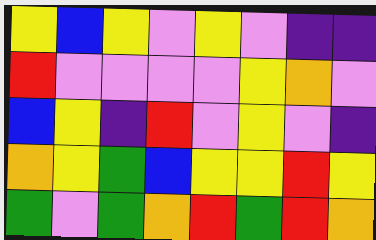[["yellow", "blue", "yellow", "violet", "yellow", "violet", "indigo", "indigo"], ["red", "violet", "violet", "violet", "violet", "yellow", "orange", "violet"], ["blue", "yellow", "indigo", "red", "violet", "yellow", "violet", "indigo"], ["orange", "yellow", "green", "blue", "yellow", "yellow", "red", "yellow"], ["green", "violet", "green", "orange", "red", "green", "red", "orange"]]